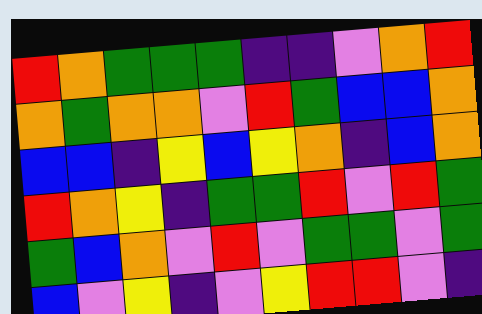[["red", "orange", "green", "green", "green", "indigo", "indigo", "violet", "orange", "red"], ["orange", "green", "orange", "orange", "violet", "red", "green", "blue", "blue", "orange"], ["blue", "blue", "indigo", "yellow", "blue", "yellow", "orange", "indigo", "blue", "orange"], ["red", "orange", "yellow", "indigo", "green", "green", "red", "violet", "red", "green"], ["green", "blue", "orange", "violet", "red", "violet", "green", "green", "violet", "green"], ["blue", "violet", "yellow", "indigo", "violet", "yellow", "red", "red", "violet", "indigo"]]